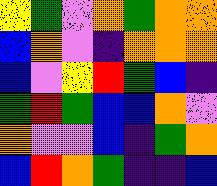[["yellow", "green", "violet", "orange", "green", "orange", "orange"], ["blue", "orange", "violet", "indigo", "orange", "orange", "orange"], ["blue", "violet", "yellow", "red", "green", "blue", "indigo"], ["green", "red", "green", "blue", "blue", "orange", "violet"], ["orange", "violet", "violet", "blue", "indigo", "green", "orange"], ["blue", "red", "orange", "green", "indigo", "indigo", "blue"]]